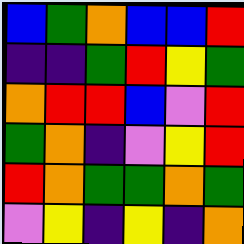[["blue", "green", "orange", "blue", "blue", "red"], ["indigo", "indigo", "green", "red", "yellow", "green"], ["orange", "red", "red", "blue", "violet", "red"], ["green", "orange", "indigo", "violet", "yellow", "red"], ["red", "orange", "green", "green", "orange", "green"], ["violet", "yellow", "indigo", "yellow", "indigo", "orange"]]